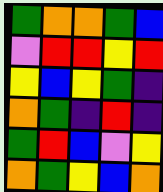[["green", "orange", "orange", "green", "blue"], ["violet", "red", "red", "yellow", "red"], ["yellow", "blue", "yellow", "green", "indigo"], ["orange", "green", "indigo", "red", "indigo"], ["green", "red", "blue", "violet", "yellow"], ["orange", "green", "yellow", "blue", "orange"]]